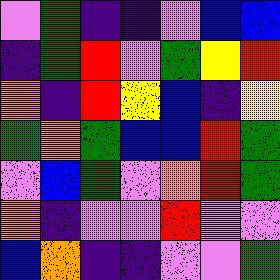[["violet", "green", "indigo", "indigo", "violet", "blue", "blue"], ["indigo", "green", "red", "violet", "green", "yellow", "red"], ["orange", "indigo", "red", "yellow", "blue", "indigo", "yellow"], ["green", "orange", "green", "blue", "blue", "red", "green"], ["violet", "blue", "green", "violet", "orange", "red", "green"], ["orange", "indigo", "violet", "violet", "red", "violet", "violet"], ["blue", "orange", "indigo", "indigo", "violet", "violet", "green"]]